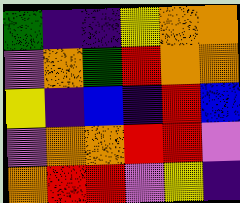[["green", "indigo", "indigo", "yellow", "orange", "orange"], ["violet", "orange", "green", "red", "orange", "orange"], ["yellow", "indigo", "blue", "indigo", "red", "blue"], ["violet", "orange", "orange", "red", "red", "violet"], ["orange", "red", "red", "violet", "yellow", "indigo"]]